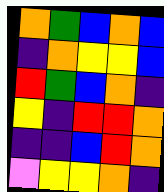[["orange", "green", "blue", "orange", "blue"], ["indigo", "orange", "yellow", "yellow", "blue"], ["red", "green", "blue", "orange", "indigo"], ["yellow", "indigo", "red", "red", "orange"], ["indigo", "indigo", "blue", "red", "orange"], ["violet", "yellow", "yellow", "orange", "indigo"]]